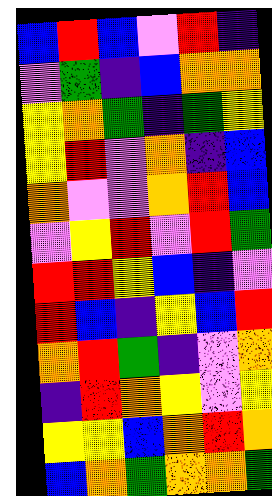[["blue", "red", "blue", "violet", "red", "indigo"], ["violet", "green", "indigo", "blue", "orange", "orange"], ["yellow", "orange", "green", "indigo", "green", "yellow"], ["yellow", "red", "violet", "orange", "indigo", "blue"], ["orange", "violet", "violet", "orange", "red", "blue"], ["violet", "yellow", "red", "violet", "red", "green"], ["red", "red", "yellow", "blue", "indigo", "violet"], ["red", "blue", "indigo", "yellow", "blue", "red"], ["orange", "red", "green", "indigo", "violet", "orange"], ["indigo", "red", "orange", "yellow", "violet", "yellow"], ["yellow", "yellow", "blue", "orange", "red", "orange"], ["blue", "orange", "green", "orange", "orange", "green"]]